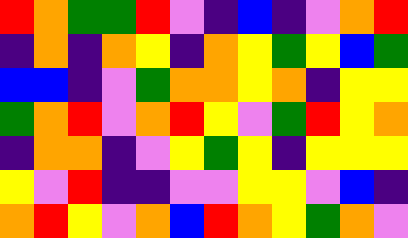[["red", "orange", "green", "green", "red", "violet", "indigo", "blue", "indigo", "violet", "orange", "red"], ["indigo", "orange", "indigo", "orange", "yellow", "indigo", "orange", "yellow", "green", "yellow", "blue", "green"], ["blue", "blue", "indigo", "violet", "green", "orange", "orange", "yellow", "orange", "indigo", "yellow", "yellow"], ["green", "orange", "red", "violet", "orange", "red", "yellow", "violet", "green", "red", "yellow", "orange"], ["indigo", "orange", "orange", "indigo", "violet", "yellow", "green", "yellow", "indigo", "yellow", "yellow", "yellow"], ["yellow", "violet", "red", "indigo", "indigo", "violet", "violet", "yellow", "yellow", "violet", "blue", "indigo"], ["orange", "red", "yellow", "violet", "orange", "blue", "red", "orange", "yellow", "green", "orange", "violet"]]